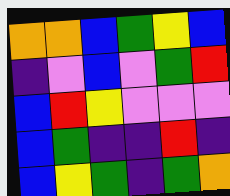[["orange", "orange", "blue", "green", "yellow", "blue"], ["indigo", "violet", "blue", "violet", "green", "red"], ["blue", "red", "yellow", "violet", "violet", "violet"], ["blue", "green", "indigo", "indigo", "red", "indigo"], ["blue", "yellow", "green", "indigo", "green", "orange"]]